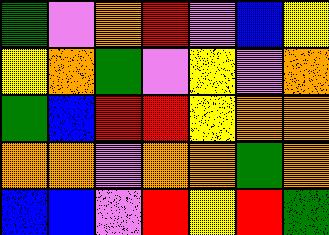[["green", "violet", "orange", "red", "violet", "blue", "yellow"], ["yellow", "orange", "green", "violet", "yellow", "violet", "orange"], ["green", "blue", "red", "red", "yellow", "orange", "orange"], ["orange", "orange", "violet", "orange", "orange", "green", "orange"], ["blue", "blue", "violet", "red", "yellow", "red", "green"]]